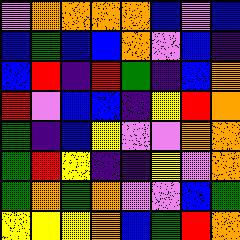[["violet", "orange", "orange", "orange", "orange", "blue", "violet", "blue"], ["blue", "green", "blue", "blue", "orange", "violet", "blue", "indigo"], ["blue", "red", "indigo", "red", "green", "indigo", "blue", "orange"], ["red", "violet", "blue", "blue", "indigo", "yellow", "red", "orange"], ["green", "indigo", "blue", "yellow", "violet", "violet", "orange", "orange"], ["green", "red", "yellow", "indigo", "indigo", "yellow", "violet", "orange"], ["green", "orange", "green", "orange", "violet", "violet", "blue", "green"], ["yellow", "yellow", "yellow", "orange", "blue", "green", "red", "orange"]]